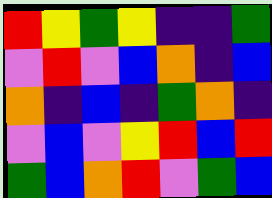[["red", "yellow", "green", "yellow", "indigo", "indigo", "green"], ["violet", "red", "violet", "blue", "orange", "indigo", "blue"], ["orange", "indigo", "blue", "indigo", "green", "orange", "indigo"], ["violet", "blue", "violet", "yellow", "red", "blue", "red"], ["green", "blue", "orange", "red", "violet", "green", "blue"]]